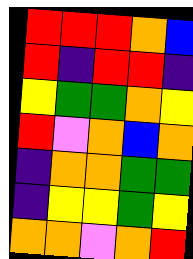[["red", "red", "red", "orange", "blue"], ["red", "indigo", "red", "red", "indigo"], ["yellow", "green", "green", "orange", "yellow"], ["red", "violet", "orange", "blue", "orange"], ["indigo", "orange", "orange", "green", "green"], ["indigo", "yellow", "yellow", "green", "yellow"], ["orange", "orange", "violet", "orange", "red"]]